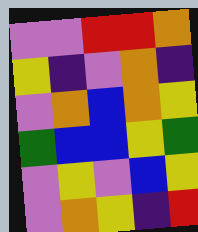[["violet", "violet", "red", "red", "orange"], ["yellow", "indigo", "violet", "orange", "indigo"], ["violet", "orange", "blue", "orange", "yellow"], ["green", "blue", "blue", "yellow", "green"], ["violet", "yellow", "violet", "blue", "yellow"], ["violet", "orange", "yellow", "indigo", "red"]]